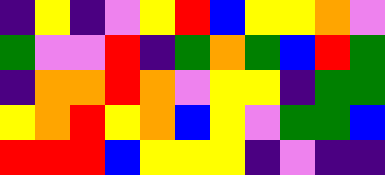[["indigo", "yellow", "indigo", "violet", "yellow", "red", "blue", "yellow", "yellow", "orange", "violet"], ["green", "violet", "violet", "red", "indigo", "green", "orange", "green", "blue", "red", "green"], ["indigo", "orange", "orange", "red", "orange", "violet", "yellow", "yellow", "indigo", "green", "green"], ["yellow", "orange", "red", "yellow", "orange", "blue", "yellow", "violet", "green", "green", "blue"], ["red", "red", "red", "blue", "yellow", "yellow", "yellow", "indigo", "violet", "indigo", "indigo"]]